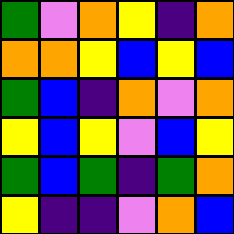[["green", "violet", "orange", "yellow", "indigo", "orange"], ["orange", "orange", "yellow", "blue", "yellow", "blue"], ["green", "blue", "indigo", "orange", "violet", "orange"], ["yellow", "blue", "yellow", "violet", "blue", "yellow"], ["green", "blue", "green", "indigo", "green", "orange"], ["yellow", "indigo", "indigo", "violet", "orange", "blue"]]